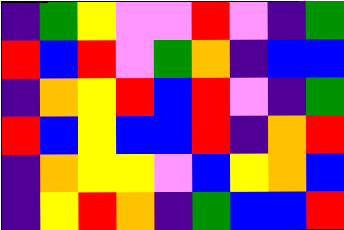[["indigo", "green", "yellow", "violet", "violet", "red", "violet", "indigo", "green"], ["red", "blue", "red", "violet", "green", "orange", "indigo", "blue", "blue"], ["indigo", "orange", "yellow", "red", "blue", "red", "violet", "indigo", "green"], ["red", "blue", "yellow", "blue", "blue", "red", "indigo", "orange", "red"], ["indigo", "orange", "yellow", "yellow", "violet", "blue", "yellow", "orange", "blue"], ["indigo", "yellow", "red", "orange", "indigo", "green", "blue", "blue", "red"]]